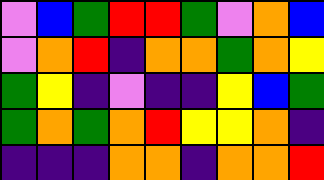[["violet", "blue", "green", "red", "red", "green", "violet", "orange", "blue"], ["violet", "orange", "red", "indigo", "orange", "orange", "green", "orange", "yellow"], ["green", "yellow", "indigo", "violet", "indigo", "indigo", "yellow", "blue", "green"], ["green", "orange", "green", "orange", "red", "yellow", "yellow", "orange", "indigo"], ["indigo", "indigo", "indigo", "orange", "orange", "indigo", "orange", "orange", "red"]]